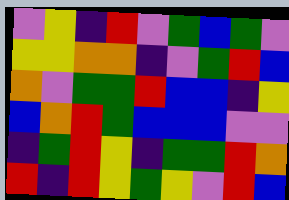[["violet", "yellow", "indigo", "red", "violet", "green", "blue", "green", "violet"], ["yellow", "yellow", "orange", "orange", "indigo", "violet", "green", "red", "blue"], ["orange", "violet", "green", "green", "red", "blue", "blue", "indigo", "yellow"], ["blue", "orange", "red", "green", "blue", "blue", "blue", "violet", "violet"], ["indigo", "green", "red", "yellow", "indigo", "green", "green", "red", "orange"], ["red", "indigo", "red", "yellow", "green", "yellow", "violet", "red", "blue"]]